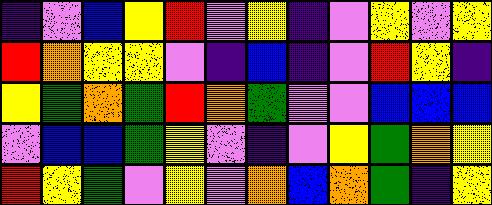[["indigo", "violet", "blue", "yellow", "red", "violet", "yellow", "indigo", "violet", "yellow", "violet", "yellow"], ["red", "orange", "yellow", "yellow", "violet", "indigo", "blue", "indigo", "violet", "red", "yellow", "indigo"], ["yellow", "green", "orange", "green", "red", "orange", "green", "violet", "violet", "blue", "blue", "blue"], ["violet", "blue", "blue", "green", "yellow", "violet", "indigo", "violet", "yellow", "green", "orange", "yellow"], ["red", "yellow", "green", "violet", "yellow", "violet", "orange", "blue", "orange", "green", "indigo", "yellow"]]